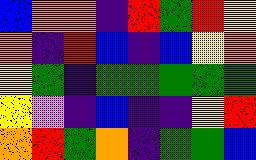[["blue", "orange", "orange", "indigo", "red", "green", "red", "yellow"], ["orange", "indigo", "red", "blue", "indigo", "blue", "yellow", "orange"], ["yellow", "green", "indigo", "green", "green", "green", "green", "green"], ["yellow", "violet", "indigo", "blue", "indigo", "indigo", "yellow", "red"], ["orange", "red", "green", "orange", "indigo", "green", "green", "blue"]]